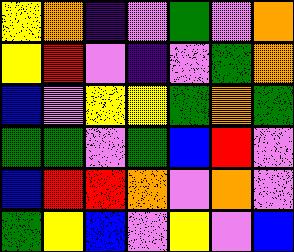[["yellow", "orange", "indigo", "violet", "green", "violet", "orange"], ["yellow", "red", "violet", "indigo", "violet", "green", "orange"], ["blue", "violet", "yellow", "yellow", "green", "orange", "green"], ["green", "green", "violet", "green", "blue", "red", "violet"], ["blue", "red", "red", "orange", "violet", "orange", "violet"], ["green", "yellow", "blue", "violet", "yellow", "violet", "blue"]]